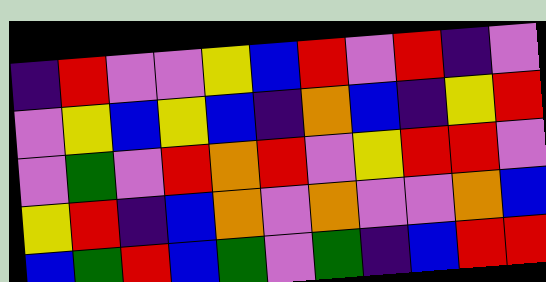[["indigo", "red", "violet", "violet", "yellow", "blue", "red", "violet", "red", "indigo", "violet"], ["violet", "yellow", "blue", "yellow", "blue", "indigo", "orange", "blue", "indigo", "yellow", "red"], ["violet", "green", "violet", "red", "orange", "red", "violet", "yellow", "red", "red", "violet"], ["yellow", "red", "indigo", "blue", "orange", "violet", "orange", "violet", "violet", "orange", "blue"], ["blue", "green", "red", "blue", "green", "violet", "green", "indigo", "blue", "red", "red"]]